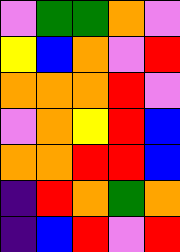[["violet", "green", "green", "orange", "violet"], ["yellow", "blue", "orange", "violet", "red"], ["orange", "orange", "orange", "red", "violet"], ["violet", "orange", "yellow", "red", "blue"], ["orange", "orange", "red", "red", "blue"], ["indigo", "red", "orange", "green", "orange"], ["indigo", "blue", "red", "violet", "red"]]